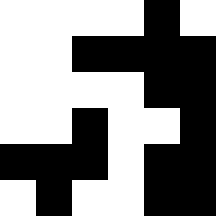[["white", "white", "white", "white", "black", "white"], ["white", "white", "black", "black", "black", "black"], ["white", "white", "white", "white", "black", "black"], ["white", "white", "black", "white", "white", "black"], ["black", "black", "black", "white", "black", "black"], ["white", "black", "white", "white", "black", "black"]]